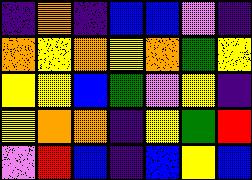[["indigo", "orange", "indigo", "blue", "blue", "violet", "indigo"], ["orange", "yellow", "orange", "yellow", "orange", "green", "yellow"], ["yellow", "yellow", "blue", "green", "violet", "yellow", "indigo"], ["yellow", "orange", "orange", "indigo", "yellow", "green", "red"], ["violet", "red", "blue", "indigo", "blue", "yellow", "blue"]]